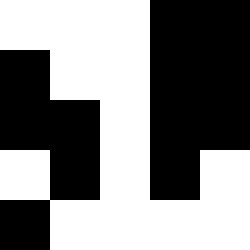[["white", "white", "white", "black", "black"], ["black", "white", "white", "black", "black"], ["black", "black", "white", "black", "black"], ["white", "black", "white", "black", "white"], ["black", "white", "white", "white", "white"]]